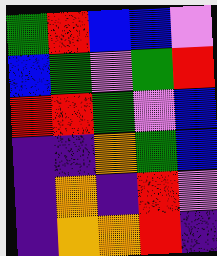[["green", "red", "blue", "blue", "violet"], ["blue", "green", "violet", "green", "red"], ["red", "red", "green", "violet", "blue"], ["indigo", "indigo", "orange", "green", "blue"], ["indigo", "orange", "indigo", "red", "violet"], ["indigo", "orange", "orange", "red", "indigo"]]